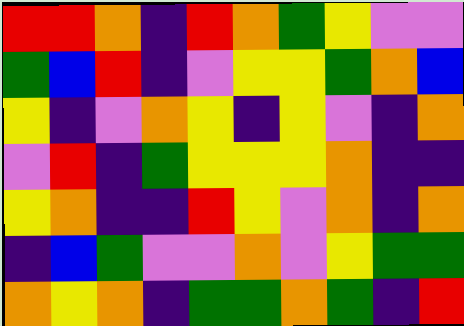[["red", "red", "orange", "indigo", "red", "orange", "green", "yellow", "violet", "violet"], ["green", "blue", "red", "indigo", "violet", "yellow", "yellow", "green", "orange", "blue"], ["yellow", "indigo", "violet", "orange", "yellow", "indigo", "yellow", "violet", "indigo", "orange"], ["violet", "red", "indigo", "green", "yellow", "yellow", "yellow", "orange", "indigo", "indigo"], ["yellow", "orange", "indigo", "indigo", "red", "yellow", "violet", "orange", "indigo", "orange"], ["indigo", "blue", "green", "violet", "violet", "orange", "violet", "yellow", "green", "green"], ["orange", "yellow", "orange", "indigo", "green", "green", "orange", "green", "indigo", "red"]]